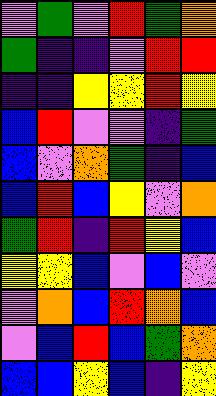[["violet", "green", "violet", "red", "green", "orange"], ["green", "indigo", "indigo", "violet", "red", "red"], ["indigo", "indigo", "yellow", "yellow", "red", "yellow"], ["blue", "red", "violet", "violet", "indigo", "green"], ["blue", "violet", "orange", "green", "indigo", "blue"], ["blue", "red", "blue", "yellow", "violet", "orange"], ["green", "red", "indigo", "red", "yellow", "blue"], ["yellow", "yellow", "blue", "violet", "blue", "violet"], ["violet", "orange", "blue", "red", "orange", "blue"], ["violet", "blue", "red", "blue", "green", "orange"], ["blue", "blue", "yellow", "blue", "indigo", "yellow"]]